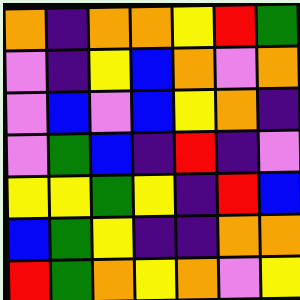[["orange", "indigo", "orange", "orange", "yellow", "red", "green"], ["violet", "indigo", "yellow", "blue", "orange", "violet", "orange"], ["violet", "blue", "violet", "blue", "yellow", "orange", "indigo"], ["violet", "green", "blue", "indigo", "red", "indigo", "violet"], ["yellow", "yellow", "green", "yellow", "indigo", "red", "blue"], ["blue", "green", "yellow", "indigo", "indigo", "orange", "orange"], ["red", "green", "orange", "yellow", "orange", "violet", "yellow"]]